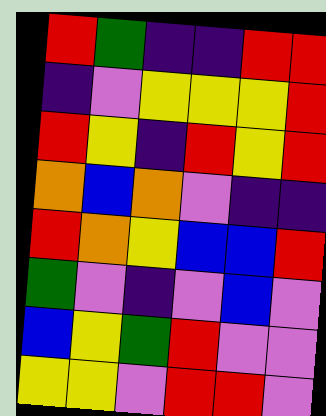[["red", "green", "indigo", "indigo", "red", "red"], ["indigo", "violet", "yellow", "yellow", "yellow", "red"], ["red", "yellow", "indigo", "red", "yellow", "red"], ["orange", "blue", "orange", "violet", "indigo", "indigo"], ["red", "orange", "yellow", "blue", "blue", "red"], ["green", "violet", "indigo", "violet", "blue", "violet"], ["blue", "yellow", "green", "red", "violet", "violet"], ["yellow", "yellow", "violet", "red", "red", "violet"]]